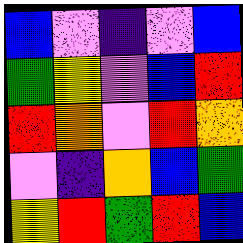[["blue", "violet", "indigo", "violet", "blue"], ["green", "yellow", "violet", "blue", "red"], ["red", "orange", "violet", "red", "orange"], ["violet", "indigo", "orange", "blue", "green"], ["yellow", "red", "green", "red", "blue"]]